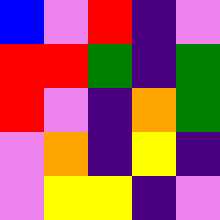[["blue", "violet", "red", "indigo", "violet"], ["red", "red", "green", "indigo", "green"], ["red", "violet", "indigo", "orange", "green"], ["violet", "orange", "indigo", "yellow", "indigo"], ["violet", "yellow", "yellow", "indigo", "violet"]]